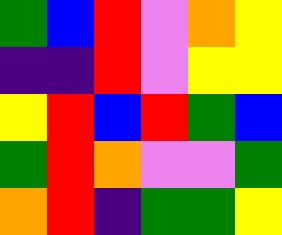[["green", "blue", "red", "violet", "orange", "yellow"], ["indigo", "indigo", "red", "violet", "yellow", "yellow"], ["yellow", "red", "blue", "red", "green", "blue"], ["green", "red", "orange", "violet", "violet", "green"], ["orange", "red", "indigo", "green", "green", "yellow"]]